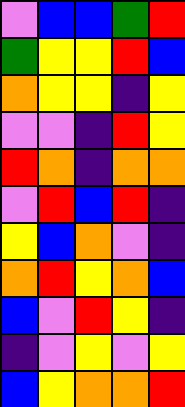[["violet", "blue", "blue", "green", "red"], ["green", "yellow", "yellow", "red", "blue"], ["orange", "yellow", "yellow", "indigo", "yellow"], ["violet", "violet", "indigo", "red", "yellow"], ["red", "orange", "indigo", "orange", "orange"], ["violet", "red", "blue", "red", "indigo"], ["yellow", "blue", "orange", "violet", "indigo"], ["orange", "red", "yellow", "orange", "blue"], ["blue", "violet", "red", "yellow", "indigo"], ["indigo", "violet", "yellow", "violet", "yellow"], ["blue", "yellow", "orange", "orange", "red"]]